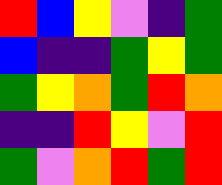[["red", "blue", "yellow", "violet", "indigo", "green"], ["blue", "indigo", "indigo", "green", "yellow", "green"], ["green", "yellow", "orange", "green", "red", "orange"], ["indigo", "indigo", "red", "yellow", "violet", "red"], ["green", "violet", "orange", "red", "green", "red"]]